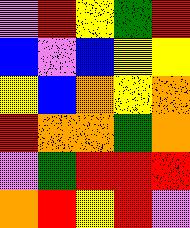[["violet", "red", "yellow", "green", "red"], ["blue", "violet", "blue", "yellow", "yellow"], ["yellow", "blue", "orange", "yellow", "orange"], ["red", "orange", "orange", "green", "orange"], ["violet", "green", "red", "red", "red"], ["orange", "red", "yellow", "red", "violet"]]